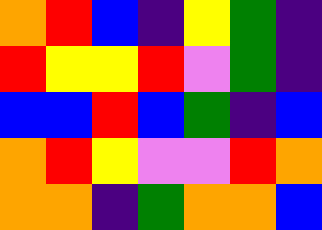[["orange", "red", "blue", "indigo", "yellow", "green", "indigo"], ["red", "yellow", "yellow", "red", "violet", "green", "indigo"], ["blue", "blue", "red", "blue", "green", "indigo", "blue"], ["orange", "red", "yellow", "violet", "violet", "red", "orange"], ["orange", "orange", "indigo", "green", "orange", "orange", "blue"]]